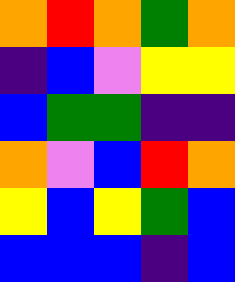[["orange", "red", "orange", "green", "orange"], ["indigo", "blue", "violet", "yellow", "yellow"], ["blue", "green", "green", "indigo", "indigo"], ["orange", "violet", "blue", "red", "orange"], ["yellow", "blue", "yellow", "green", "blue"], ["blue", "blue", "blue", "indigo", "blue"]]